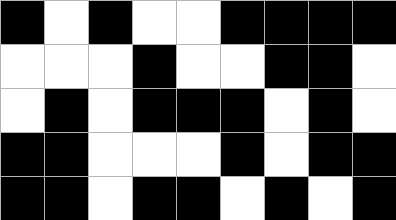[["black", "white", "black", "white", "white", "black", "black", "black", "black"], ["white", "white", "white", "black", "white", "white", "black", "black", "white"], ["white", "black", "white", "black", "black", "black", "white", "black", "white"], ["black", "black", "white", "white", "white", "black", "white", "black", "black"], ["black", "black", "white", "black", "black", "white", "black", "white", "black"]]